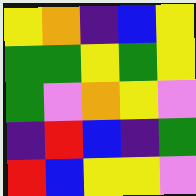[["yellow", "orange", "indigo", "blue", "yellow"], ["green", "green", "yellow", "green", "yellow"], ["green", "violet", "orange", "yellow", "violet"], ["indigo", "red", "blue", "indigo", "green"], ["red", "blue", "yellow", "yellow", "violet"]]